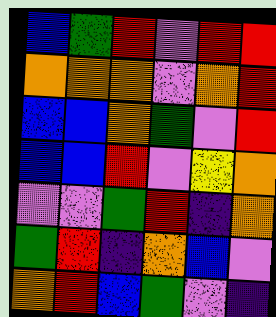[["blue", "green", "red", "violet", "red", "red"], ["orange", "orange", "orange", "violet", "orange", "red"], ["blue", "blue", "orange", "green", "violet", "red"], ["blue", "blue", "red", "violet", "yellow", "orange"], ["violet", "violet", "green", "red", "indigo", "orange"], ["green", "red", "indigo", "orange", "blue", "violet"], ["orange", "red", "blue", "green", "violet", "indigo"]]